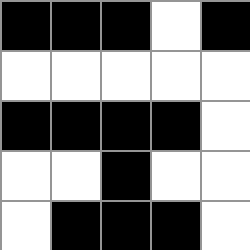[["black", "black", "black", "white", "black"], ["white", "white", "white", "white", "white"], ["black", "black", "black", "black", "white"], ["white", "white", "black", "white", "white"], ["white", "black", "black", "black", "white"]]